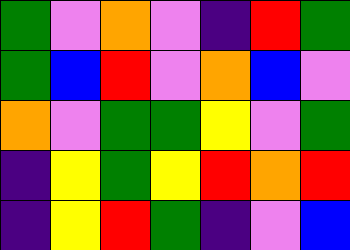[["green", "violet", "orange", "violet", "indigo", "red", "green"], ["green", "blue", "red", "violet", "orange", "blue", "violet"], ["orange", "violet", "green", "green", "yellow", "violet", "green"], ["indigo", "yellow", "green", "yellow", "red", "orange", "red"], ["indigo", "yellow", "red", "green", "indigo", "violet", "blue"]]